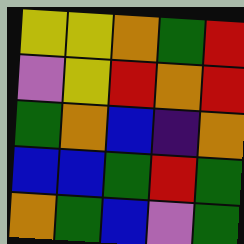[["yellow", "yellow", "orange", "green", "red"], ["violet", "yellow", "red", "orange", "red"], ["green", "orange", "blue", "indigo", "orange"], ["blue", "blue", "green", "red", "green"], ["orange", "green", "blue", "violet", "green"]]